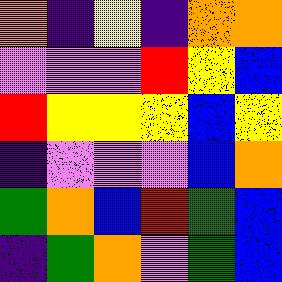[["orange", "indigo", "yellow", "indigo", "orange", "orange"], ["violet", "violet", "violet", "red", "yellow", "blue"], ["red", "yellow", "yellow", "yellow", "blue", "yellow"], ["indigo", "violet", "violet", "violet", "blue", "orange"], ["green", "orange", "blue", "red", "green", "blue"], ["indigo", "green", "orange", "violet", "green", "blue"]]